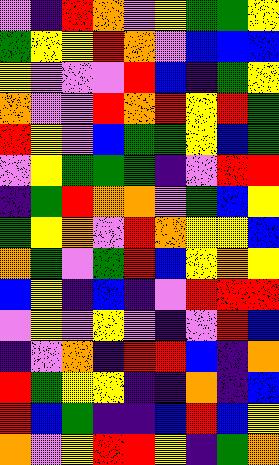[["violet", "indigo", "red", "orange", "violet", "yellow", "green", "green", "yellow"], ["green", "yellow", "yellow", "red", "orange", "violet", "blue", "blue", "blue"], ["yellow", "violet", "violet", "violet", "red", "blue", "indigo", "green", "yellow"], ["orange", "violet", "violet", "red", "orange", "red", "yellow", "red", "green"], ["red", "yellow", "violet", "blue", "green", "green", "yellow", "blue", "green"], ["violet", "yellow", "green", "green", "green", "indigo", "violet", "red", "red"], ["indigo", "green", "red", "orange", "orange", "violet", "green", "blue", "yellow"], ["green", "yellow", "orange", "violet", "red", "orange", "yellow", "yellow", "blue"], ["orange", "green", "violet", "green", "red", "blue", "yellow", "orange", "yellow"], ["blue", "yellow", "indigo", "blue", "indigo", "violet", "red", "red", "red"], ["violet", "yellow", "violet", "yellow", "violet", "indigo", "violet", "red", "blue"], ["indigo", "violet", "orange", "indigo", "red", "red", "blue", "indigo", "orange"], ["red", "green", "yellow", "yellow", "indigo", "indigo", "orange", "indigo", "blue"], ["red", "blue", "green", "indigo", "indigo", "blue", "red", "blue", "yellow"], ["orange", "violet", "yellow", "red", "red", "yellow", "indigo", "green", "orange"]]